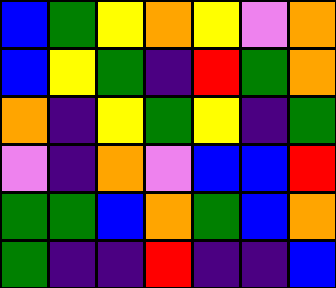[["blue", "green", "yellow", "orange", "yellow", "violet", "orange"], ["blue", "yellow", "green", "indigo", "red", "green", "orange"], ["orange", "indigo", "yellow", "green", "yellow", "indigo", "green"], ["violet", "indigo", "orange", "violet", "blue", "blue", "red"], ["green", "green", "blue", "orange", "green", "blue", "orange"], ["green", "indigo", "indigo", "red", "indigo", "indigo", "blue"]]